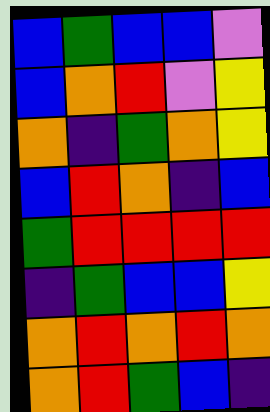[["blue", "green", "blue", "blue", "violet"], ["blue", "orange", "red", "violet", "yellow"], ["orange", "indigo", "green", "orange", "yellow"], ["blue", "red", "orange", "indigo", "blue"], ["green", "red", "red", "red", "red"], ["indigo", "green", "blue", "blue", "yellow"], ["orange", "red", "orange", "red", "orange"], ["orange", "red", "green", "blue", "indigo"]]